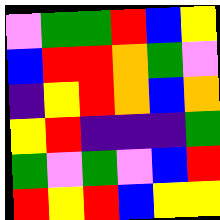[["violet", "green", "green", "red", "blue", "yellow"], ["blue", "red", "red", "orange", "green", "violet"], ["indigo", "yellow", "red", "orange", "blue", "orange"], ["yellow", "red", "indigo", "indigo", "indigo", "green"], ["green", "violet", "green", "violet", "blue", "red"], ["red", "yellow", "red", "blue", "yellow", "yellow"]]